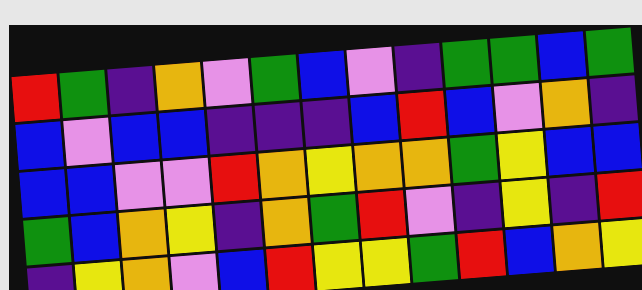[["red", "green", "indigo", "orange", "violet", "green", "blue", "violet", "indigo", "green", "green", "blue", "green"], ["blue", "violet", "blue", "blue", "indigo", "indigo", "indigo", "blue", "red", "blue", "violet", "orange", "indigo"], ["blue", "blue", "violet", "violet", "red", "orange", "yellow", "orange", "orange", "green", "yellow", "blue", "blue"], ["green", "blue", "orange", "yellow", "indigo", "orange", "green", "red", "violet", "indigo", "yellow", "indigo", "red"], ["indigo", "yellow", "orange", "violet", "blue", "red", "yellow", "yellow", "green", "red", "blue", "orange", "yellow"]]